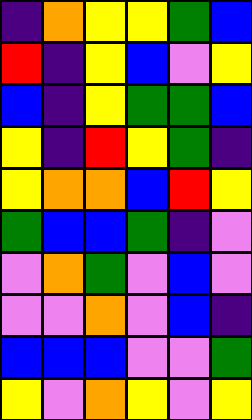[["indigo", "orange", "yellow", "yellow", "green", "blue"], ["red", "indigo", "yellow", "blue", "violet", "yellow"], ["blue", "indigo", "yellow", "green", "green", "blue"], ["yellow", "indigo", "red", "yellow", "green", "indigo"], ["yellow", "orange", "orange", "blue", "red", "yellow"], ["green", "blue", "blue", "green", "indigo", "violet"], ["violet", "orange", "green", "violet", "blue", "violet"], ["violet", "violet", "orange", "violet", "blue", "indigo"], ["blue", "blue", "blue", "violet", "violet", "green"], ["yellow", "violet", "orange", "yellow", "violet", "yellow"]]